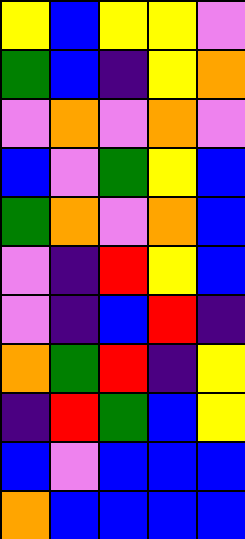[["yellow", "blue", "yellow", "yellow", "violet"], ["green", "blue", "indigo", "yellow", "orange"], ["violet", "orange", "violet", "orange", "violet"], ["blue", "violet", "green", "yellow", "blue"], ["green", "orange", "violet", "orange", "blue"], ["violet", "indigo", "red", "yellow", "blue"], ["violet", "indigo", "blue", "red", "indigo"], ["orange", "green", "red", "indigo", "yellow"], ["indigo", "red", "green", "blue", "yellow"], ["blue", "violet", "blue", "blue", "blue"], ["orange", "blue", "blue", "blue", "blue"]]